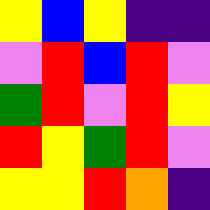[["yellow", "blue", "yellow", "indigo", "indigo"], ["violet", "red", "blue", "red", "violet"], ["green", "red", "violet", "red", "yellow"], ["red", "yellow", "green", "red", "violet"], ["yellow", "yellow", "red", "orange", "indigo"]]